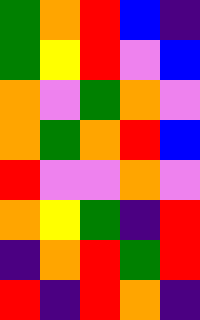[["green", "orange", "red", "blue", "indigo"], ["green", "yellow", "red", "violet", "blue"], ["orange", "violet", "green", "orange", "violet"], ["orange", "green", "orange", "red", "blue"], ["red", "violet", "violet", "orange", "violet"], ["orange", "yellow", "green", "indigo", "red"], ["indigo", "orange", "red", "green", "red"], ["red", "indigo", "red", "orange", "indigo"]]